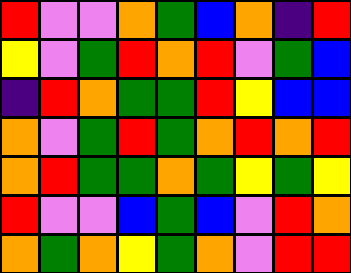[["red", "violet", "violet", "orange", "green", "blue", "orange", "indigo", "red"], ["yellow", "violet", "green", "red", "orange", "red", "violet", "green", "blue"], ["indigo", "red", "orange", "green", "green", "red", "yellow", "blue", "blue"], ["orange", "violet", "green", "red", "green", "orange", "red", "orange", "red"], ["orange", "red", "green", "green", "orange", "green", "yellow", "green", "yellow"], ["red", "violet", "violet", "blue", "green", "blue", "violet", "red", "orange"], ["orange", "green", "orange", "yellow", "green", "orange", "violet", "red", "red"]]